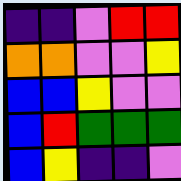[["indigo", "indigo", "violet", "red", "red"], ["orange", "orange", "violet", "violet", "yellow"], ["blue", "blue", "yellow", "violet", "violet"], ["blue", "red", "green", "green", "green"], ["blue", "yellow", "indigo", "indigo", "violet"]]